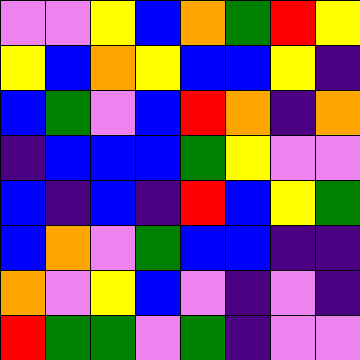[["violet", "violet", "yellow", "blue", "orange", "green", "red", "yellow"], ["yellow", "blue", "orange", "yellow", "blue", "blue", "yellow", "indigo"], ["blue", "green", "violet", "blue", "red", "orange", "indigo", "orange"], ["indigo", "blue", "blue", "blue", "green", "yellow", "violet", "violet"], ["blue", "indigo", "blue", "indigo", "red", "blue", "yellow", "green"], ["blue", "orange", "violet", "green", "blue", "blue", "indigo", "indigo"], ["orange", "violet", "yellow", "blue", "violet", "indigo", "violet", "indigo"], ["red", "green", "green", "violet", "green", "indigo", "violet", "violet"]]